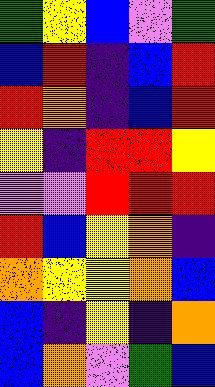[["green", "yellow", "blue", "violet", "green"], ["blue", "red", "indigo", "blue", "red"], ["red", "orange", "indigo", "blue", "red"], ["yellow", "indigo", "red", "red", "yellow"], ["violet", "violet", "red", "red", "red"], ["red", "blue", "yellow", "orange", "indigo"], ["orange", "yellow", "yellow", "orange", "blue"], ["blue", "indigo", "yellow", "indigo", "orange"], ["blue", "orange", "violet", "green", "blue"]]